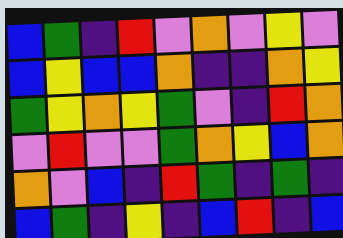[["blue", "green", "indigo", "red", "violet", "orange", "violet", "yellow", "violet"], ["blue", "yellow", "blue", "blue", "orange", "indigo", "indigo", "orange", "yellow"], ["green", "yellow", "orange", "yellow", "green", "violet", "indigo", "red", "orange"], ["violet", "red", "violet", "violet", "green", "orange", "yellow", "blue", "orange"], ["orange", "violet", "blue", "indigo", "red", "green", "indigo", "green", "indigo"], ["blue", "green", "indigo", "yellow", "indigo", "blue", "red", "indigo", "blue"]]